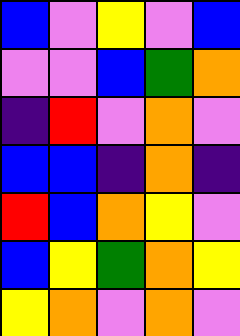[["blue", "violet", "yellow", "violet", "blue"], ["violet", "violet", "blue", "green", "orange"], ["indigo", "red", "violet", "orange", "violet"], ["blue", "blue", "indigo", "orange", "indigo"], ["red", "blue", "orange", "yellow", "violet"], ["blue", "yellow", "green", "orange", "yellow"], ["yellow", "orange", "violet", "orange", "violet"]]